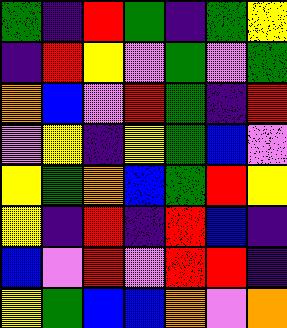[["green", "indigo", "red", "green", "indigo", "green", "yellow"], ["indigo", "red", "yellow", "violet", "green", "violet", "green"], ["orange", "blue", "violet", "red", "green", "indigo", "red"], ["violet", "yellow", "indigo", "yellow", "green", "blue", "violet"], ["yellow", "green", "orange", "blue", "green", "red", "yellow"], ["yellow", "indigo", "red", "indigo", "red", "blue", "indigo"], ["blue", "violet", "red", "violet", "red", "red", "indigo"], ["yellow", "green", "blue", "blue", "orange", "violet", "orange"]]